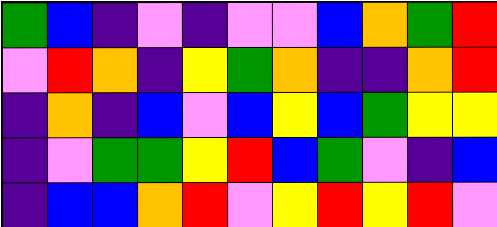[["green", "blue", "indigo", "violet", "indigo", "violet", "violet", "blue", "orange", "green", "red"], ["violet", "red", "orange", "indigo", "yellow", "green", "orange", "indigo", "indigo", "orange", "red"], ["indigo", "orange", "indigo", "blue", "violet", "blue", "yellow", "blue", "green", "yellow", "yellow"], ["indigo", "violet", "green", "green", "yellow", "red", "blue", "green", "violet", "indigo", "blue"], ["indigo", "blue", "blue", "orange", "red", "violet", "yellow", "red", "yellow", "red", "violet"]]